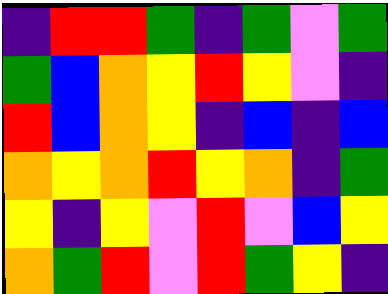[["indigo", "red", "red", "green", "indigo", "green", "violet", "green"], ["green", "blue", "orange", "yellow", "red", "yellow", "violet", "indigo"], ["red", "blue", "orange", "yellow", "indigo", "blue", "indigo", "blue"], ["orange", "yellow", "orange", "red", "yellow", "orange", "indigo", "green"], ["yellow", "indigo", "yellow", "violet", "red", "violet", "blue", "yellow"], ["orange", "green", "red", "violet", "red", "green", "yellow", "indigo"]]